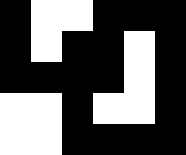[["black", "white", "white", "black", "black", "black"], ["black", "white", "black", "black", "white", "black"], ["black", "black", "black", "black", "white", "black"], ["white", "white", "black", "white", "white", "black"], ["white", "white", "black", "black", "black", "black"]]